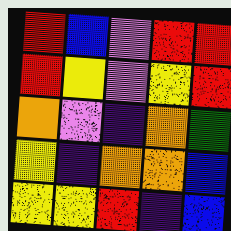[["red", "blue", "violet", "red", "red"], ["red", "yellow", "violet", "yellow", "red"], ["orange", "violet", "indigo", "orange", "green"], ["yellow", "indigo", "orange", "orange", "blue"], ["yellow", "yellow", "red", "indigo", "blue"]]